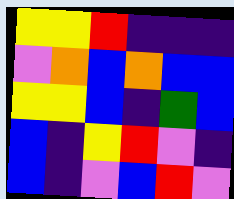[["yellow", "yellow", "red", "indigo", "indigo", "indigo"], ["violet", "orange", "blue", "orange", "blue", "blue"], ["yellow", "yellow", "blue", "indigo", "green", "blue"], ["blue", "indigo", "yellow", "red", "violet", "indigo"], ["blue", "indigo", "violet", "blue", "red", "violet"]]